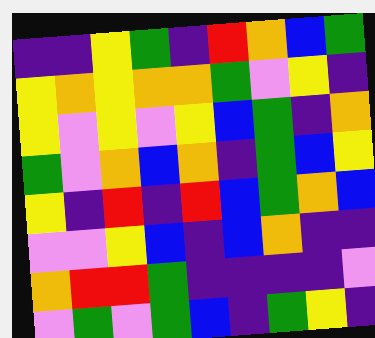[["indigo", "indigo", "yellow", "green", "indigo", "red", "orange", "blue", "green"], ["yellow", "orange", "yellow", "orange", "orange", "green", "violet", "yellow", "indigo"], ["yellow", "violet", "yellow", "violet", "yellow", "blue", "green", "indigo", "orange"], ["green", "violet", "orange", "blue", "orange", "indigo", "green", "blue", "yellow"], ["yellow", "indigo", "red", "indigo", "red", "blue", "green", "orange", "blue"], ["violet", "violet", "yellow", "blue", "indigo", "blue", "orange", "indigo", "indigo"], ["orange", "red", "red", "green", "indigo", "indigo", "indigo", "indigo", "violet"], ["violet", "green", "violet", "green", "blue", "indigo", "green", "yellow", "indigo"]]